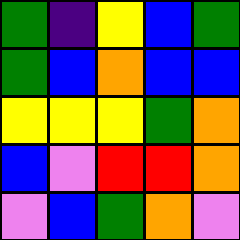[["green", "indigo", "yellow", "blue", "green"], ["green", "blue", "orange", "blue", "blue"], ["yellow", "yellow", "yellow", "green", "orange"], ["blue", "violet", "red", "red", "orange"], ["violet", "blue", "green", "orange", "violet"]]